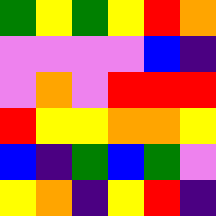[["green", "yellow", "green", "yellow", "red", "orange"], ["violet", "violet", "violet", "violet", "blue", "indigo"], ["violet", "orange", "violet", "red", "red", "red"], ["red", "yellow", "yellow", "orange", "orange", "yellow"], ["blue", "indigo", "green", "blue", "green", "violet"], ["yellow", "orange", "indigo", "yellow", "red", "indigo"]]